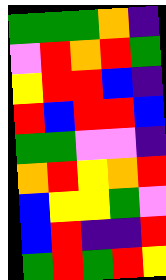[["green", "green", "green", "orange", "indigo"], ["violet", "red", "orange", "red", "green"], ["yellow", "red", "red", "blue", "indigo"], ["red", "blue", "red", "red", "blue"], ["green", "green", "violet", "violet", "indigo"], ["orange", "red", "yellow", "orange", "red"], ["blue", "yellow", "yellow", "green", "violet"], ["blue", "red", "indigo", "indigo", "red"], ["green", "red", "green", "red", "yellow"]]